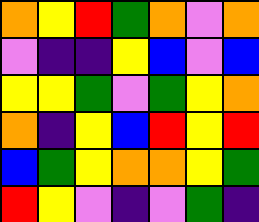[["orange", "yellow", "red", "green", "orange", "violet", "orange"], ["violet", "indigo", "indigo", "yellow", "blue", "violet", "blue"], ["yellow", "yellow", "green", "violet", "green", "yellow", "orange"], ["orange", "indigo", "yellow", "blue", "red", "yellow", "red"], ["blue", "green", "yellow", "orange", "orange", "yellow", "green"], ["red", "yellow", "violet", "indigo", "violet", "green", "indigo"]]